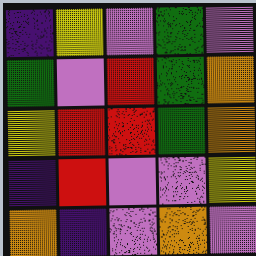[["indigo", "yellow", "violet", "green", "violet"], ["green", "violet", "red", "green", "orange"], ["yellow", "red", "red", "green", "orange"], ["indigo", "red", "violet", "violet", "yellow"], ["orange", "indigo", "violet", "orange", "violet"]]